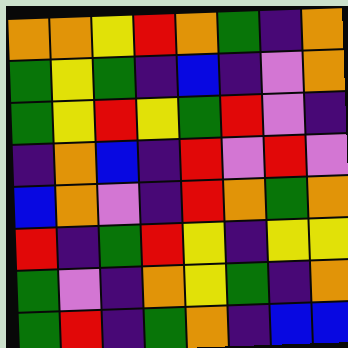[["orange", "orange", "yellow", "red", "orange", "green", "indigo", "orange"], ["green", "yellow", "green", "indigo", "blue", "indigo", "violet", "orange"], ["green", "yellow", "red", "yellow", "green", "red", "violet", "indigo"], ["indigo", "orange", "blue", "indigo", "red", "violet", "red", "violet"], ["blue", "orange", "violet", "indigo", "red", "orange", "green", "orange"], ["red", "indigo", "green", "red", "yellow", "indigo", "yellow", "yellow"], ["green", "violet", "indigo", "orange", "yellow", "green", "indigo", "orange"], ["green", "red", "indigo", "green", "orange", "indigo", "blue", "blue"]]